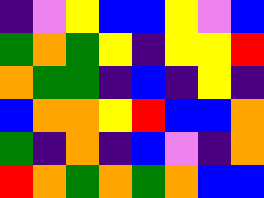[["indigo", "violet", "yellow", "blue", "blue", "yellow", "violet", "blue"], ["green", "orange", "green", "yellow", "indigo", "yellow", "yellow", "red"], ["orange", "green", "green", "indigo", "blue", "indigo", "yellow", "indigo"], ["blue", "orange", "orange", "yellow", "red", "blue", "blue", "orange"], ["green", "indigo", "orange", "indigo", "blue", "violet", "indigo", "orange"], ["red", "orange", "green", "orange", "green", "orange", "blue", "blue"]]